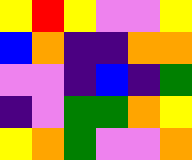[["yellow", "red", "yellow", "violet", "violet", "yellow"], ["blue", "orange", "indigo", "indigo", "orange", "orange"], ["violet", "violet", "indigo", "blue", "indigo", "green"], ["indigo", "violet", "green", "green", "orange", "yellow"], ["yellow", "orange", "green", "violet", "violet", "orange"]]